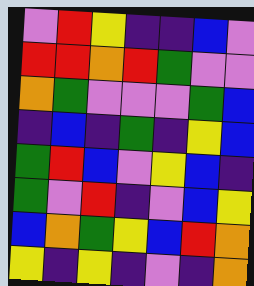[["violet", "red", "yellow", "indigo", "indigo", "blue", "violet"], ["red", "red", "orange", "red", "green", "violet", "violet"], ["orange", "green", "violet", "violet", "violet", "green", "blue"], ["indigo", "blue", "indigo", "green", "indigo", "yellow", "blue"], ["green", "red", "blue", "violet", "yellow", "blue", "indigo"], ["green", "violet", "red", "indigo", "violet", "blue", "yellow"], ["blue", "orange", "green", "yellow", "blue", "red", "orange"], ["yellow", "indigo", "yellow", "indigo", "violet", "indigo", "orange"]]